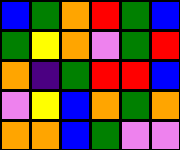[["blue", "green", "orange", "red", "green", "blue"], ["green", "yellow", "orange", "violet", "green", "red"], ["orange", "indigo", "green", "red", "red", "blue"], ["violet", "yellow", "blue", "orange", "green", "orange"], ["orange", "orange", "blue", "green", "violet", "violet"]]